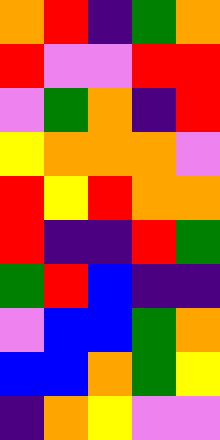[["orange", "red", "indigo", "green", "orange"], ["red", "violet", "violet", "red", "red"], ["violet", "green", "orange", "indigo", "red"], ["yellow", "orange", "orange", "orange", "violet"], ["red", "yellow", "red", "orange", "orange"], ["red", "indigo", "indigo", "red", "green"], ["green", "red", "blue", "indigo", "indigo"], ["violet", "blue", "blue", "green", "orange"], ["blue", "blue", "orange", "green", "yellow"], ["indigo", "orange", "yellow", "violet", "violet"]]